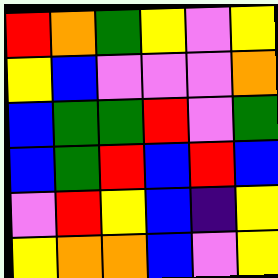[["red", "orange", "green", "yellow", "violet", "yellow"], ["yellow", "blue", "violet", "violet", "violet", "orange"], ["blue", "green", "green", "red", "violet", "green"], ["blue", "green", "red", "blue", "red", "blue"], ["violet", "red", "yellow", "blue", "indigo", "yellow"], ["yellow", "orange", "orange", "blue", "violet", "yellow"]]